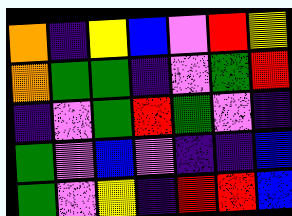[["orange", "indigo", "yellow", "blue", "violet", "red", "yellow"], ["orange", "green", "green", "indigo", "violet", "green", "red"], ["indigo", "violet", "green", "red", "green", "violet", "indigo"], ["green", "violet", "blue", "violet", "indigo", "indigo", "blue"], ["green", "violet", "yellow", "indigo", "red", "red", "blue"]]